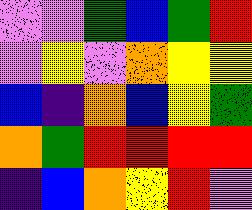[["violet", "violet", "green", "blue", "green", "red"], ["violet", "yellow", "violet", "orange", "yellow", "yellow"], ["blue", "indigo", "orange", "blue", "yellow", "green"], ["orange", "green", "red", "red", "red", "red"], ["indigo", "blue", "orange", "yellow", "red", "violet"]]